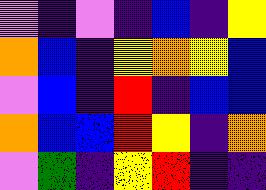[["violet", "indigo", "violet", "indigo", "blue", "indigo", "yellow"], ["orange", "blue", "indigo", "yellow", "orange", "yellow", "blue"], ["violet", "blue", "indigo", "red", "indigo", "blue", "blue"], ["orange", "blue", "blue", "red", "yellow", "indigo", "orange"], ["violet", "green", "indigo", "yellow", "red", "indigo", "indigo"]]